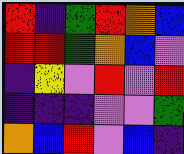[["red", "indigo", "green", "red", "orange", "blue"], ["red", "red", "green", "orange", "blue", "violet"], ["indigo", "yellow", "violet", "red", "violet", "red"], ["indigo", "indigo", "indigo", "violet", "violet", "green"], ["orange", "blue", "red", "violet", "blue", "indigo"]]